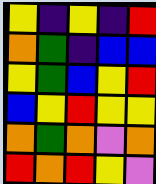[["yellow", "indigo", "yellow", "indigo", "red"], ["orange", "green", "indigo", "blue", "blue"], ["yellow", "green", "blue", "yellow", "red"], ["blue", "yellow", "red", "yellow", "yellow"], ["orange", "green", "orange", "violet", "orange"], ["red", "orange", "red", "yellow", "violet"]]